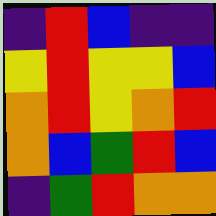[["indigo", "red", "blue", "indigo", "indigo"], ["yellow", "red", "yellow", "yellow", "blue"], ["orange", "red", "yellow", "orange", "red"], ["orange", "blue", "green", "red", "blue"], ["indigo", "green", "red", "orange", "orange"]]